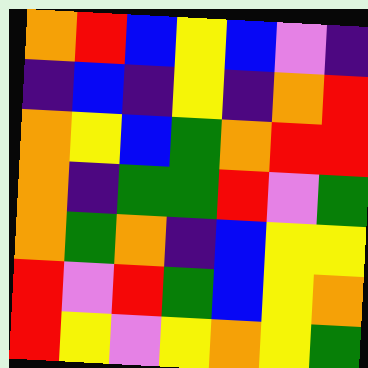[["orange", "red", "blue", "yellow", "blue", "violet", "indigo"], ["indigo", "blue", "indigo", "yellow", "indigo", "orange", "red"], ["orange", "yellow", "blue", "green", "orange", "red", "red"], ["orange", "indigo", "green", "green", "red", "violet", "green"], ["orange", "green", "orange", "indigo", "blue", "yellow", "yellow"], ["red", "violet", "red", "green", "blue", "yellow", "orange"], ["red", "yellow", "violet", "yellow", "orange", "yellow", "green"]]